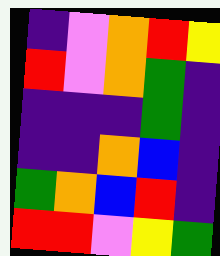[["indigo", "violet", "orange", "red", "yellow"], ["red", "violet", "orange", "green", "indigo"], ["indigo", "indigo", "indigo", "green", "indigo"], ["indigo", "indigo", "orange", "blue", "indigo"], ["green", "orange", "blue", "red", "indigo"], ["red", "red", "violet", "yellow", "green"]]